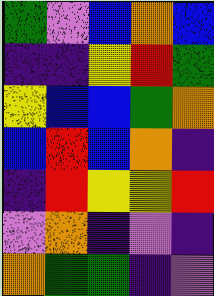[["green", "violet", "blue", "orange", "blue"], ["indigo", "indigo", "yellow", "red", "green"], ["yellow", "blue", "blue", "green", "orange"], ["blue", "red", "blue", "orange", "indigo"], ["indigo", "red", "yellow", "yellow", "red"], ["violet", "orange", "indigo", "violet", "indigo"], ["orange", "green", "green", "indigo", "violet"]]